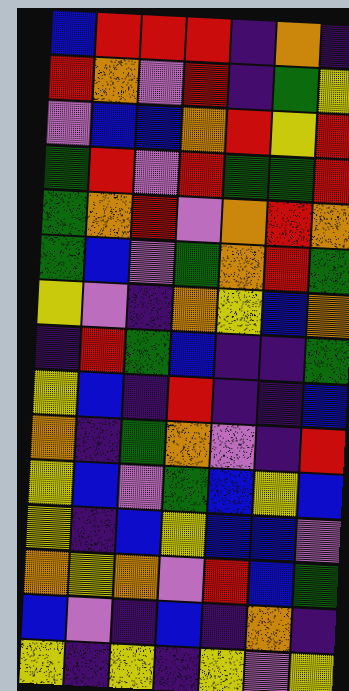[["blue", "red", "red", "red", "indigo", "orange", "indigo"], ["red", "orange", "violet", "red", "indigo", "green", "yellow"], ["violet", "blue", "blue", "orange", "red", "yellow", "red"], ["green", "red", "violet", "red", "green", "green", "red"], ["green", "orange", "red", "violet", "orange", "red", "orange"], ["green", "blue", "violet", "green", "orange", "red", "green"], ["yellow", "violet", "indigo", "orange", "yellow", "blue", "orange"], ["indigo", "red", "green", "blue", "indigo", "indigo", "green"], ["yellow", "blue", "indigo", "red", "indigo", "indigo", "blue"], ["orange", "indigo", "green", "orange", "violet", "indigo", "red"], ["yellow", "blue", "violet", "green", "blue", "yellow", "blue"], ["yellow", "indigo", "blue", "yellow", "blue", "blue", "violet"], ["orange", "yellow", "orange", "violet", "red", "blue", "green"], ["blue", "violet", "indigo", "blue", "indigo", "orange", "indigo"], ["yellow", "indigo", "yellow", "indigo", "yellow", "violet", "yellow"]]